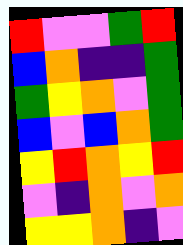[["red", "violet", "violet", "green", "red"], ["blue", "orange", "indigo", "indigo", "green"], ["green", "yellow", "orange", "violet", "green"], ["blue", "violet", "blue", "orange", "green"], ["yellow", "red", "orange", "yellow", "red"], ["violet", "indigo", "orange", "violet", "orange"], ["yellow", "yellow", "orange", "indigo", "violet"]]